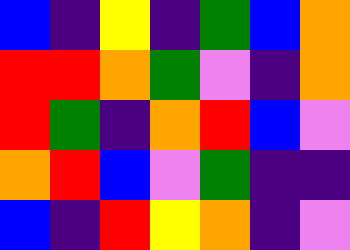[["blue", "indigo", "yellow", "indigo", "green", "blue", "orange"], ["red", "red", "orange", "green", "violet", "indigo", "orange"], ["red", "green", "indigo", "orange", "red", "blue", "violet"], ["orange", "red", "blue", "violet", "green", "indigo", "indigo"], ["blue", "indigo", "red", "yellow", "orange", "indigo", "violet"]]